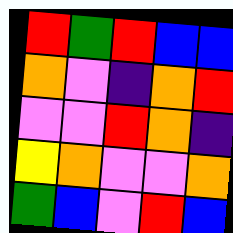[["red", "green", "red", "blue", "blue"], ["orange", "violet", "indigo", "orange", "red"], ["violet", "violet", "red", "orange", "indigo"], ["yellow", "orange", "violet", "violet", "orange"], ["green", "blue", "violet", "red", "blue"]]